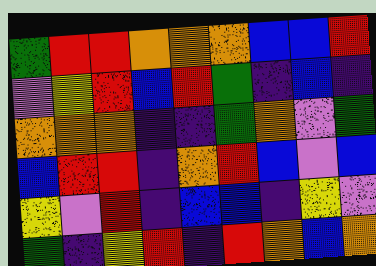[["green", "red", "red", "orange", "orange", "orange", "blue", "blue", "red"], ["violet", "yellow", "red", "blue", "red", "green", "indigo", "blue", "indigo"], ["orange", "orange", "orange", "indigo", "indigo", "green", "orange", "violet", "green"], ["blue", "red", "red", "indigo", "orange", "red", "blue", "violet", "blue"], ["yellow", "violet", "red", "indigo", "blue", "blue", "indigo", "yellow", "violet"], ["green", "indigo", "yellow", "red", "indigo", "red", "orange", "blue", "orange"]]